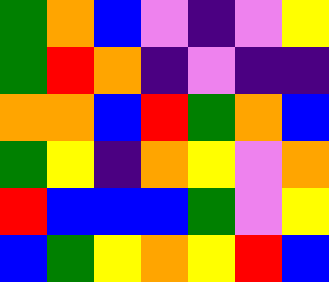[["green", "orange", "blue", "violet", "indigo", "violet", "yellow"], ["green", "red", "orange", "indigo", "violet", "indigo", "indigo"], ["orange", "orange", "blue", "red", "green", "orange", "blue"], ["green", "yellow", "indigo", "orange", "yellow", "violet", "orange"], ["red", "blue", "blue", "blue", "green", "violet", "yellow"], ["blue", "green", "yellow", "orange", "yellow", "red", "blue"]]